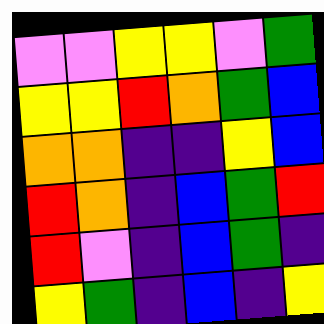[["violet", "violet", "yellow", "yellow", "violet", "green"], ["yellow", "yellow", "red", "orange", "green", "blue"], ["orange", "orange", "indigo", "indigo", "yellow", "blue"], ["red", "orange", "indigo", "blue", "green", "red"], ["red", "violet", "indigo", "blue", "green", "indigo"], ["yellow", "green", "indigo", "blue", "indigo", "yellow"]]